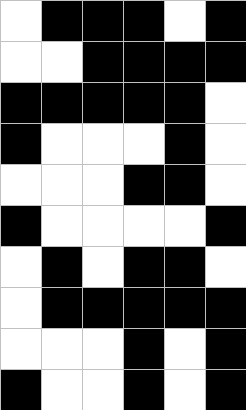[["white", "black", "black", "black", "white", "black"], ["white", "white", "black", "black", "black", "black"], ["black", "black", "black", "black", "black", "white"], ["black", "white", "white", "white", "black", "white"], ["white", "white", "white", "black", "black", "white"], ["black", "white", "white", "white", "white", "black"], ["white", "black", "white", "black", "black", "white"], ["white", "black", "black", "black", "black", "black"], ["white", "white", "white", "black", "white", "black"], ["black", "white", "white", "black", "white", "black"]]